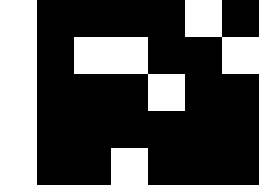[["white", "black", "black", "black", "black", "white", "black"], ["white", "black", "white", "white", "black", "black", "white"], ["white", "black", "black", "black", "white", "black", "black"], ["white", "black", "black", "black", "black", "black", "black"], ["white", "black", "black", "white", "black", "black", "black"]]